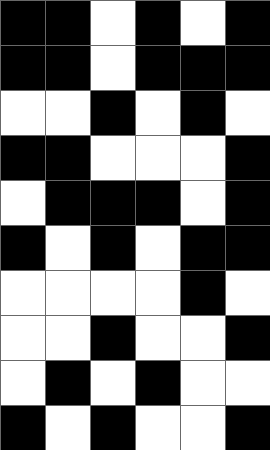[["black", "black", "white", "black", "white", "black"], ["black", "black", "white", "black", "black", "black"], ["white", "white", "black", "white", "black", "white"], ["black", "black", "white", "white", "white", "black"], ["white", "black", "black", "black", "white", "black"], ["black", "white", "black", "white", "black", "black"], ["white", "white", "white", "white", "black", "white"], ["white", "white", "black", "white", "white", "black"], ["white", "black", "white", "black", "white", "white"], ["black", "white", "black", "white", "white", "black"]]